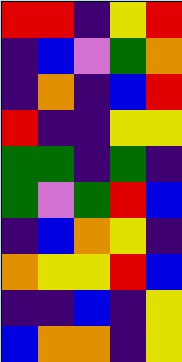[["red", "red", "indigo", "yellow", "red"], ["indigo", "blue", "violet", "green", "orange"], ["indigo", "orange", "indigo", "blue", "red"], ["red", "indigo", "indigo", "yellow", "yellow"], ["green", "green", "indigo", "green", "indigo"], ["green", "violet", "green", "red", "blue"], ["indigo", "blue", "orange", "yellow", "indigo"], ["orange", "yellow", "yellow", "red", "blue"], ["indigo", "indigo", "blue", "indigo", "yellow"], ["blue", "orange", "orange", "indigo", "yellow"]]